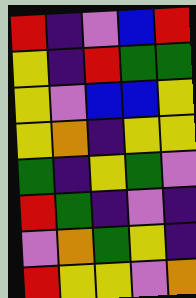[["red", "indigo", "violet", "blue", "red"], ["yellow", "indigo", "red", "green", "green"], ["yellow", "violet", "blue", "blue", "yellow"], ["yellow", "orange", "indigo", "yellow", "yellow"], ["green", "indigo", "yellow", "green", "violet"], ["red", "green", "indigo", "violet", "indigo"], ["violet", "orange", "green", "yellow", "indigo"], ["red", "yellow", "yellow", "violet", "orange"]]